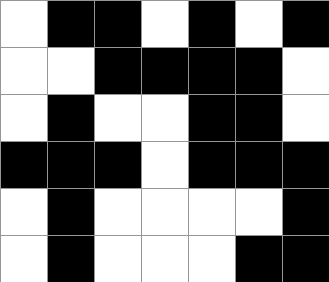[["white", "black", "black", "white", "black", "white", "black"], ["white", "white", "black", "black", "black", "black", "white"], ["white", "black", "white", "white", "black", "black", "white"], ["black", "black", "black", "white", "black", "black", "black"], ["white", "black", "white", "white", "white", "white", "black"], ["white", "black", "white", "white", "white", "black", "black"]]